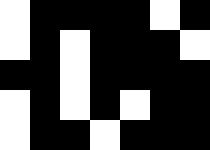[["white", "black", "black", "black", "black", "white", "black"], ["white", "black", "white", "black", "black", "black", "white"], ["black", "black", "white", "black", "black", "black", "black"], ["white", "black", "white", "black", "white", "black", "black"], ["white", "black", "black", "white", "black", "black", "black"]]